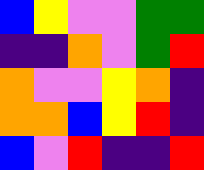[["blue", "yellow", "violet", "violet", "green", "green"], ["indigo", "indigo", "orange", "violet", "green", "red"], ["orange", "violet", "violet", "yellow", "orange", "indigo"], ["orange", "orange", "blue", "yellow", "red", "indigo"], ["blue", "violet", "red", "indigo", "indigo", "red"]]